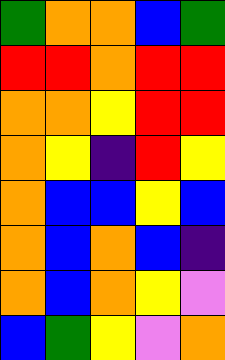[["green", "orange", "orange", "blue", "green"], ["red", "red", "orange", "red", "red"], ["orange", "orange", "yellow", "red", "red"], ["orange", "yellow", "indigo", "red", "yellow"], ["orange", "blue", "blue", "yellow", "blue"], ["orange", "blue", "orange", "blue", "indigo"], ["orange", "blue", "orange", "yellow", "violet"], ["blue", "green", "yellow", "violet", "orange"]]